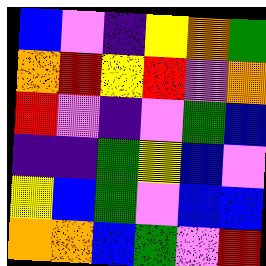[["blue", "violet", "indigo", "yellow", "orange", "green"], ["orange", "red", "yellow", "red", "violet", "orange"], ["red", "violet", "indigo", "violet", "green", "blue"], ["indigo", "indigo", "green", "yellow", "blue", "violet"], ["yellow", "blue", "green", "violet", "blue", "blue"], ["orange", "orange", "blue", "green", "violet", "red"]]